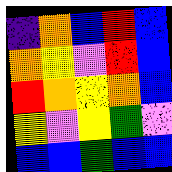[["indigo", "orange", "blue", "red", "blue"], ["orange", "yellow", "violet", "red", "blue"], ["red", "orange", "yellow", "orange", "blue"], ["yellow", "violet", "yellow", "green", "violet"], ["blue", "blue", "green", "blue", "blue"]]